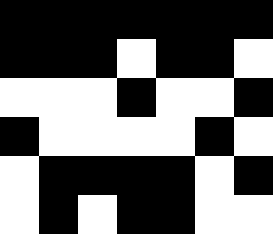[["black", "black", "black", "black", "black", "black", "black"], ["black", "black", "black", "white", "black", "black", "white"], ["white", "white", "white", "black", "white", "white", "black"], ["black", "white", "white", "white", "white", "black", "white"], ["white", "black", "black", "black", "black", "white", "black"], ["white", "black", "white", "black", "black", "white", "white"]]